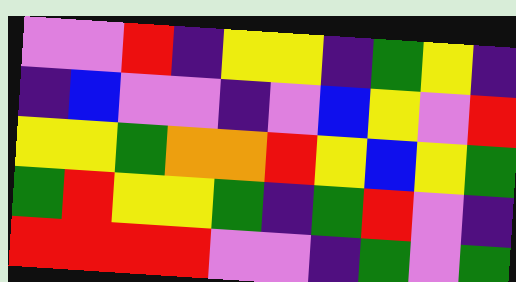[["violet", "violet", "red", "indigo", "yellow", "yellow", "indigo", "green", "yellow", "indigo"], ["indigo", "blue", "violet", "violet", "indigo", "violet", "blue", "yellow", "violet", "red"], ["yellow", "yellow", "green", "orange", "orange", "red", "yellow", "blue", "yellow", "green"], ["green", "red", "yellow", "yellow", "green", "indigo", "green", "red", "violet", "indigo"], ["red", "red", "red", "red", "violet", "violet", "indigo", "green", "violet", "green"]]